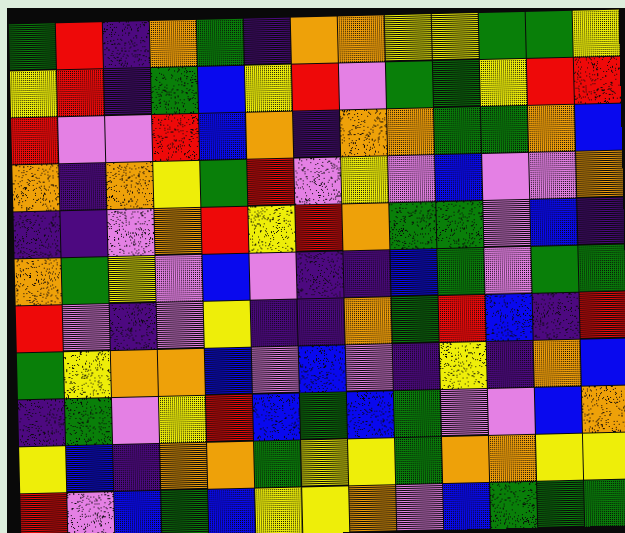[["green", "red", "indigo", "orange", "green", "indigo", "orange", "orange", "yellow", "yellow", "green", "green", "yellow"], ["yellow", "red", "indigo", "green", "blue", "yellow", "red", "violet", "green", "green", "yellow", "red", "red"], ["red", "violet", "violet", "red", "blue", "orange", "indigo", "orange", "orange", "green", "green", "orange", "blue"], ["orange", "indigo", "orange", "yellow", "green", "red", "violet", "yellow", "violet", "blue", "violet", "violet", "orange"], ["indigo", "indigo", "violet", "orange", "red", "yellow", "red", "orange", "green", "green", "violet", "blue", "indigo"], ["orange", "green", "yellow", "violet", "blue", "violet", "indigo", "indigo", "blue", "green", "violet", "green", "green"], ["red", "violet", "indigo", "violet", "yellow", "indigo", "indigo", "orange", "green", "red", "blue", "indigo", "red"], ["green", "yellow", "orange", "orange", "blue", "violet", "blue", "violet", "indigo", "yellow", "indigo", "orange", "blue"], ["indigo", "green", "violet", "yellow", "red", "blue", "green", "blue", "green", "violet", "violet", "blue", "orange"], ["yellow", "blue", "indigo", "orange", "orange", "green", "yellow", "yellow", "green", "orange", "orange", "yellow", "yellow"], ["red", "violet", "blue", "green", "blue", "yellow", "yellow", "orange", "violet", "blue", "green", "green", "green"]]